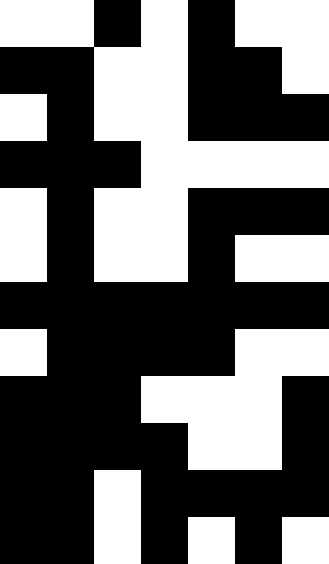[["white", "white", "black", "white", "black", "white", "white"], ["black", "black", "white", "white", "black", "black", "white"], ["white", "black", "white", "white", "black", "black", "black"], ["black", "black", "black", "white", "white", "white", "white"], ["white", "black", "white", "white", "black", "black", "black"], ["white", "black", "white", "white", "black", "white", "white"], ["black", "black", "black", "black", "black", "black", "black"], ["white", "black", "black", "black", "black", "white", "white"], ["black", "black", "black", "white", "white", "white", "black"], ["black", "black", "black", "black", "white", "white", "black"], ["black", "black", "white", "black", "black", "black", "black"], ["black", "black", "white", "black", "white", "black", "white"]]